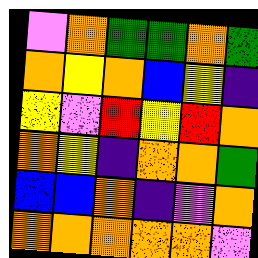[["violet", "orange", "green", "green", "orange", "green"], ["orange", "yellow", "orange", "blue", "yellow", "indigo"], ["yellow", "violet", "red", "yellow", "red", "orange"], ["orange", "yellow", "indigo", "orange", "orange", "green"], ["blue", "blue", "orange", "indigo", "violet", "orange"], ["orange", "orange", "orange", "orange", "orange", "violet"]]